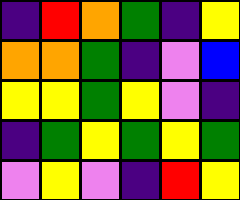[["indigo", "red", "orange", "green", "indigo", "yellow"], ["orange", "orange", "green", "indigo", "violet", "blue"], ["yellow", "yellow", "green", "yellow", "violet", "indigo"], ["indigo", "green", "yellow", "green", "yellow", "green"], ["violet", "yellow", "violet", "indigo", "red", "yellow"]]